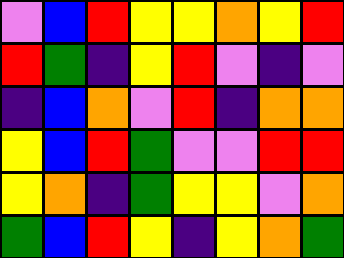[["violet", "blue", "red", "yellow", "yellow", "orange", "yellow", "red"], ["red", "green", "indigo", "yellow", "red", "violet", "indigo", "violet"], ["indigo", "blue", "orange", "violet", "red", "indigo", "orange", "orange"], ["yellow", "blue", "red", "green", "violet", "violet", "red", "red"], ["yellow", "orange", "indigo", "green", "yellow", "yellow", "violet", "orange"], ["green", "blue", "red", "yellow", "indigo", "yellow", "orange", "green"]]